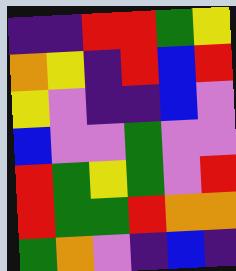[["indigo", "indigo", "red", "red", "green", "yellow"], ["orange", "yellow", "indigo", "red", "blue", "red"], ["yellow", "violet", "indigo", "indigo", "blue", "violet"], ["blue", "violet", "violet", "green", "violet", "violet"], ["red", "green", "yellow", "green", "violet", "red"], ["red", "green", "green", "red", "orange", "orange"], ["green", "orange", "violet", "indigo", "blue", "indigo"]]